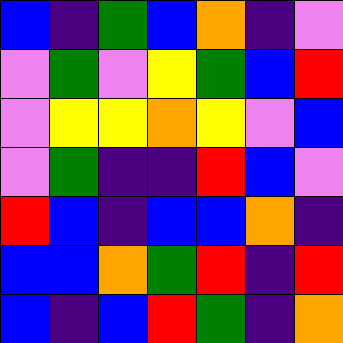[["blue", "indigo", "green", "blue", "orange", "indigo", "violet"], ["violet", "green", "violet", "yellow", "green", "blue", "red"], ["violet", "yellow", "yellow", "orange", "yellow", "violet", "blue"], ["violet", "green", "indigo", "indigo", "red", "blue", "violet"], ["red", "blue", "indigo", "blue", "blue", "orange", "indigo"], ["blue", "blue", "orange", "green", "red", "indigo", "red"], ["blue", "indigo", "blue", "red", "green", "indigo", "orange"]]